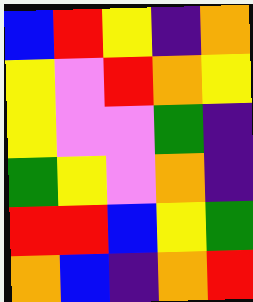[["blue", "red", "yellow", "indigo", "orange"], ["yellow", "violet", "red", "orange", "yellow"], ["yellow", "violet", "violet", "green", "indigo"], ["green", "yellow", "violet", "orange", "indigo"], ["red", "red", "blue", "yellow", "green"], ["orange", "blue", "indigo", "orange", "red"]]